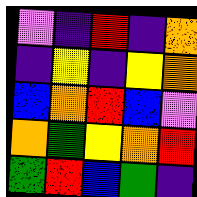[["violet", "indigo", "red", "indigo", "orange"], ["indigo", "yellow", "indigo", "yellow", "orange"], ["blue", "orange", "red", "blue", "violet"], ["orange", "green", "yellow", "orange", "red"], ["green", "red", "blue", "green", "indigo"]]